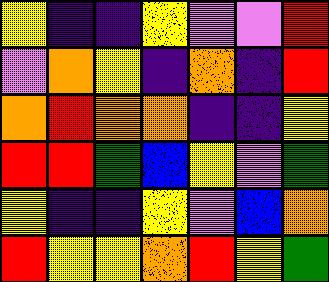[["yellow", "indigo", "indigo", "yellow", "violet", "violet", "red"], ["violet", "orange", "yellow", "indigo", "orange", "indigo", "red"], ["orange", "red", "orange", "orange", "indigo", "indigo", "yellow"], ["red", "red", "green", "blue", "yellow", "violet", "green"], ["yellow", "indigo", "indigo", "yellow", "violet", "blue", "orange"], ["red", "yellow", "yellow", "orange", "red", "yellow", "green"]]